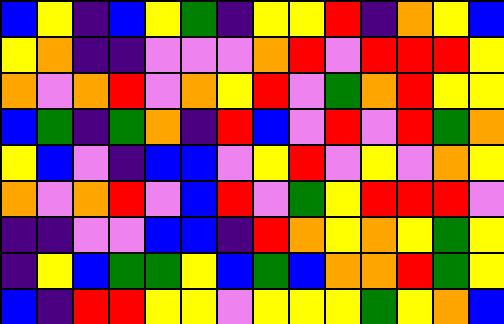[["blue", "yellow", "indigo", "blue", "yellow", "green", "indigo", "yellow", "yellow", "red", "indigo", "orange", "yellow", "blue"], ["yellow", "orange", "indigo", "indigo", "violet", "violet", "violet", "orange", "red", "violet", "red", "red", "red", "yellow"], ["orange", "violet", "orange", "red", "violet", "orange", "yellow", "red", "violet", "green", "orange", "red", "yellow", "yellow"], ["blue", "green", "indigo", "green", "orange", "indigo", "red", "blue", "violet", "red", "violet", "red", "green", "orange"], ["yellow", "blue", "violet", "indigo", "blue", "blue", "violet", "yellow", "red", "violet", "yellow", "violet", "orange", "yellow"], ["orange", "violet", "orange", "red", "violet", "blue", "red", "violet", "green", "yellow", "red", "red", "red", "violet"], ["indigo", "indigo", "violet", "violet", "blue", "blue", "indigo", "red", "orange", "yellow", "orange", "yellow", "green", "yellow"], ["indigo", "yellow", "blue", "green", "green", "yellow", "blue", "green", "blue", "orange", "orange", "red", "green", "yellow"], ["blue", "indigo", "red", "red", "yellow", "yellow", "violet", "yellow", "yellow", "yellow", "green", "yellow", "orange", "blue"]]